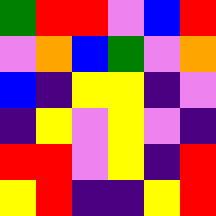[["green", "red", "red", "violet", "blue", "red"], ["violet", "orange", "blue", "green", "violet", "orange"], ["blue", "indigo", "yellow", "yellow", "indigo", "violet"], ["indigo", "yellow", "violet", "yellow", "violet", "indigo"], ["red", "red", "violet", "yellow", "indigo", "red"], ["yellow", "red", "indigo", "indigo", "yellow", "red"]]